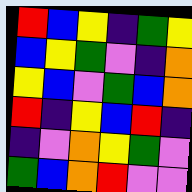[["red", "blue", "yellow", "indigo", "green", "yellow"], ["blue", "yellow", "green", "violet", "indigo", "orange"], ["yellow", "blue", "violet", "green", "blue", "orange"], ["red", "indigo", "yellow", "blue", "red", "indigo"], ["indigo", "violet", "orange", "yellow", "green", "violet"], ["green", "blue", "orange", "red", "violet", "violet"]]